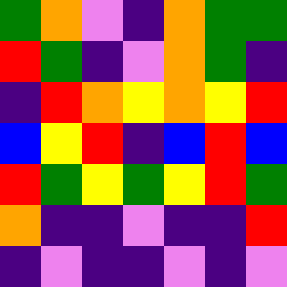[["green", "orange", "violet", "indigo", "orange", "green", "green"], ["red", "green", "indigo", "violet", "orange", "green", "indigo"], ["indigo", "red", "orange", "yellow", "orange", "yellow", "red"], ["blue", "yellow", "red", "indigo", "blue", "red", "blue"], ["red", "green", "yellow", "green", "yellow", "red", "green"], ["orange", "indigo", "indigo", "violet", "indigo", "indigo", "red"], ["indigo", "violet", "indigo", "indigo", "violet", "indigo", "violet"]]